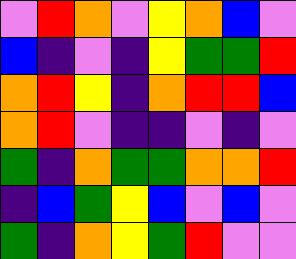[["violet", "red", "orange", "violet", "yellow", "orange", "blue", "violet"], ["blue", "indigo", "violet", "indigo", "yellow", "green", "green", "red"], ["orange", "red", "yellow", "indigo", "orange", "red", "red", "blue"], ["orange", "red", "violet", "indigo", "indigo", "violet", "indigo", "violet"], ["green", "indigo", "orange", "green", "green", "orange", "orange", "red"], ["indigo", "blue", "green", "yellow", "blue", "violet", "blue", "violet"], ["green", "indigo", "orange", "yellow", "green", "red", "violet", "violet"]]